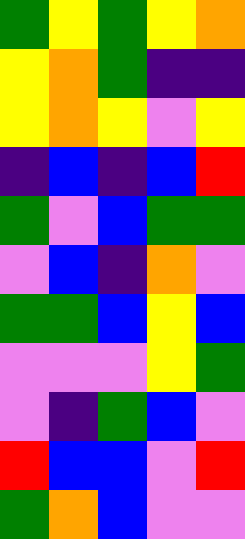[["green", "yellow", "green", "yellow", "orange"], ["yellow", "orange", "green", "indigo", "indigo"], ["yellow", "orange", "yellow", "violet", "yellow"], ["indigo", "blue", "indigo", "blue", "red"], ["green", "violet", "blue", "green", "green"], ["violet", "blue", "indigo", "orange", "violet"], ["green", "green", "blue", "yellow", "blue"], ["violet", "violet", "violet", "yellow", "green"], ["violet", "indigo", "green", "blue", "violet"], ["red", "blue", "blue", "violet", "red"], ["green", "orange", "blue", "violet", "violet"]]